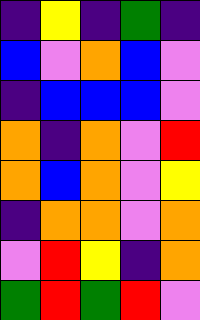[["indigo", "yellow", "indigo", "green", "indigo"], ["blue", "violet", "orange", "blue", "violet"], ["indigo", "blue", "blue", "blue", "violet"], ["orange", "indigo", "orange", "violet", "red"], ["orange", "blue", "orange", "violet", "yellow"], ["indigo", "orange", "orange", "violet", "orange"], ["violet", "red", "yellow", "indigo", "orange"], ["green", "red", "green", "red", "violet"]]